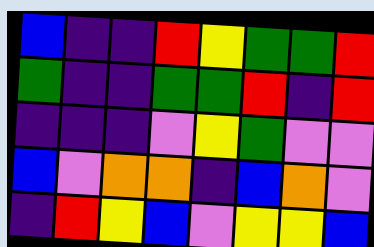[["blue", "indigo", "indigo", "red", "yellow", "green", "green", "red"], ["green", "indigo", "indigo", "green", "green", "red", "indigo", "red"], ["indigo", "indigo", "indigo", "violet", "yellow", "green", "violet", "violet"], ["blue", "violet", "orange", "orange", "indigo", "blue", "orange", "violet"], ["indigo", "red", "yellow", "blue", "violet", "yellow", "yellow", "blue"]]